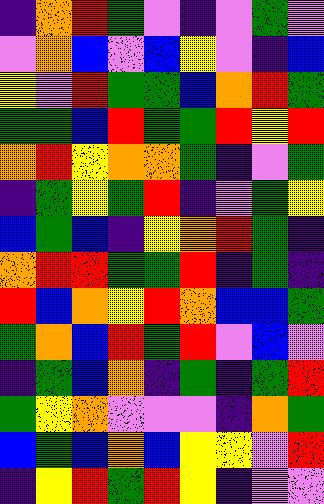[["indigo", "orange", "red", "green", "violet", "indigo", "violet", "green", "violet"], ["violet", "orange", "blue", "violet", "blue", "yellow", "violet", "indigo", "blue"], ["yellow", "violet", "red", "green", "green", "blue", "orange", "red", "green"], ["green", "green", "blue", "red", "green", "green", "red", "yellow", "red"], ["orange", "red", "yellow", "orange", "orange", "green", "indigo", "violet", "green"], ["indigo", "green", "yellow", "green", "red", "indigo", "violet", "green", "yellow"], ["blue", "green", "blue", "indigo", "yellow", "orange", "red", "green", "indigo"], ["orange", "red", "red", "green", "green", "red", "indigo", "green", "indigo"], ["red", "blue", "orange", "yellow", "red", "orange", "blue", "blue", "green"], ["green", "orange", "blue", "red", "green", "red", "violet", "blue", "violet"], ["indigo", "green", "blue", "orange", "indigo", "green", "indigo", "green", "red"], ["green", "yellow", "orange", "violet", "violet", "violet", "indigo", "orange", "green"], ["blue", "green", "blue", "orange", "blue", "yellow", "yellow", "violet", "red"], ["indigo", "yellow", "red", "green", "red", "yellow", "indigo", "violet", "violet"]]